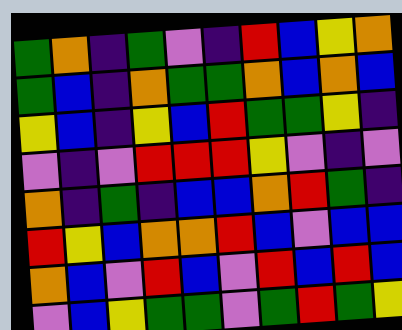[["green", "orange", "indigo", "green", "violet", "indigo", "red", "blue", "yellow", "orange"], ["green", "blue", "indigo", "orange", "green", "green", "orange", "blue", "orange", "blue"], ["yellow", "blue", "indigo", "yellow", "blue", "red", "green", "green", "yellow", "indigo"], ["violet", "indigo", "violet", "red", "red", "red", "yellow", "violet", "indigo", "violet"], ["orange", "indigo", "green", "indigo", "blue", "blue", "orange", "red", "green", "indigo"], ["red", "yellow", "blue", "orange", "orange", "red", "blue", "violet", "blue", "blue"], ["orange", "blue", "violet", "red", "blue", "violet", "red", "blue", "red", "blue"], ["violet", "blue", "yellow", "green", "green", "violet", "green", "red", "green", "yellow"]]